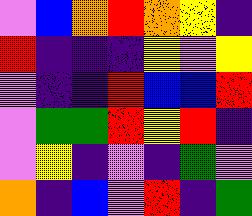[["violet", "blue", "orange", "red", "orange", "yellow", "indigo"], ["red", "indigo", "indigo", "indigo", "yellow", "violet", "yellow"], ["violet", "indigo", "indigo", "red", "blue", "blue", "red"], ["violet", "green", "green", "red", "yellow", "red", "indigo"], ["violet", "yellow", "indigo", "violet", "indigo", "green", "violet"], ["orange", "indigo", "blue", "violet", "red", "indigo", "green"]]